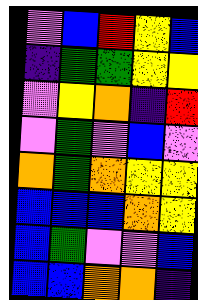[["violet", "blue", "red", "yellow", "blue"], ["indigo", "green", "green", "yellow", "yellow"], ["violet", "yellow", "orange", "indigo", "red"], ["violet", "green", "violet", "blue", "violet"], ["orange", "green", "orange", "yellow", "yellow"], ["blue", "blue", "blue", "orange", "yellow"], ["blue", "green", "violet", "violet", "blue"], ["blue", "blue", "orange", "orange", "indigo"]]